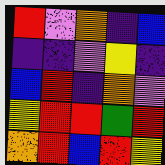[["red", "violet", "orange", "indigo", "blue"], ["indigo", "indigo", "violet", "yellow", "indigo"], ["blue", "red", "indigo", "orange", "violet"], ["yellow", "red", "red", "green", "red"], ["orange", "red", "blue", "red", "yellow"]]